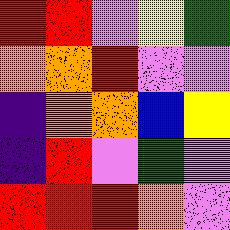[["red", "red", "violet", "yellow", "green"], ["orange", "orange", "red", "violet", "violet"], ["indigo", "orange", "orange", "blue", "yellow"], ["indigo", "red", "violet", "green", "violet"], ["red", "red", "red", "orange", "violet"]]